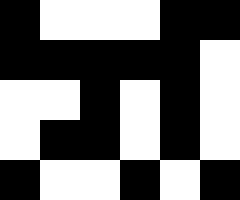[["black", "white", "white", "white", "black", "black"], ["black", "black", "black", "black", "black", "white"], ["white", "white", "black", "white", "black", "white"], ["white", "black", "black", "white", "black", "white"], ["black", "white", "white", "black", "white", "black"]]